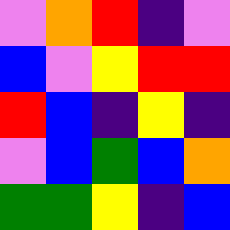[["violet", "orange", "red", "indigo", "violet"], ["blue", "violet", "yellow", "red", "red"], ["red", "blue", "indigo", "yellow", "indigo"], ["violet", "blue", "green", "blue", "orange"], ["green", "green", "yellow", "indigo", "blue"]]